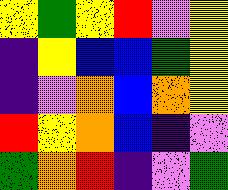[["yellow", "green", "yellow", "red", "violet", "yellow"], ["indigo", "yellow", "blue", "blue", "green", "yellow"], ["indigo", "violet", "orange", "blue", "orange", "yellow"], ["red", "yellow", "orange", "blue", "indigo", "violet"], ["green", "orange", "red", "indigo", "violet", "green"]]